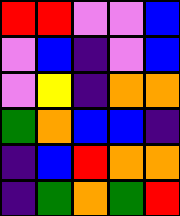[["red", "red", "violet", "violet", "blue"], ["violet", "blue", "indigo", "violet", "blue"], ["violet", "yellow", "indigo", "orange", "orange"], ["green", "orange", "blue", "blue", "indigo"], ["indigo", "blue", "red", "orange", "orange"], ["indigo", "green", "orange", "green", "red"]]